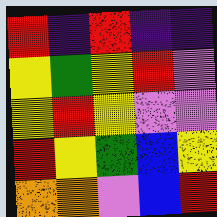[["red", "indigo", "red", "indigo", "indigo"], ["yellow", "green", "yellow", "red", "violet"], ["yellow", "red", "yellow", "violet", "violet"], ["red", "yellow", "green", "blue", "yellow"], ["orange", "orange", "violet", "blue", "red"]]